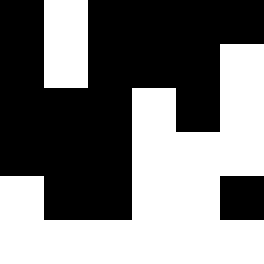[["black", "white", "black", "black", "black", "black"], ["black", "white", "black", "black", "black", "white"], ["black", "black", "black", "white", "black", "white"], ["black", "black", "black", "white", "white", "white"], ["white", "black", "black", "white", "white", "black"], ["white", "white", "white", "white", "white", "white"]]